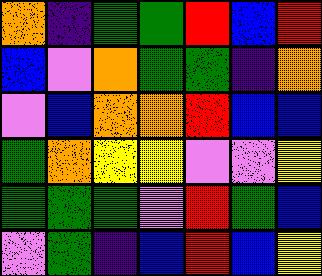[["orange", "indigo", "green", "green", "red", "blue", "red"], ["blue", "violet", "orange", "green", "green", "indigo", "orange"], ["violet", "blue", "orange", "orange", "red", "blue", "blue"], ["green", "orange", "yellow", "yellow", "violet", "violet", "yellow"], ["green", "green", "green", "violet", "red", "green", "blue"], ["violet", "green", "indigo", "blue", "red", "blue", "yellow"]]